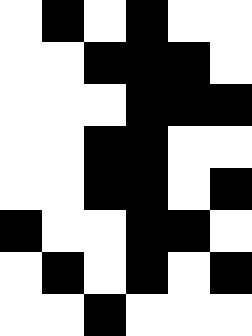[["white", "black", "white", "black", "white", "white"], ["white", "white", "black", "black", "black", "white"], ["white", "white", "white", "black", "black", "black"], ["white", "white", "black", "black", "white", "white"], ["white", "white", "black", "black", "white", "black"], ["black", "white", "white", "black", "black", "white"], ["white", "black", "white", "black", "white", "black"], ["white", "white", "black", "white", "white", "white"]]